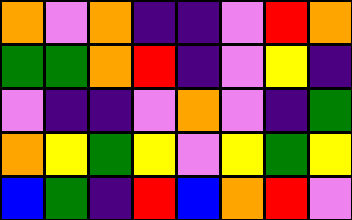[["orange", "violet", "orange", "indigo", "indigo", "violet", "red", "orange"], ["green", "green", "orange", "red", "indigo", "violet", "yellow", "indigo"], ["violet", "indigo", "indigo", "violet", "orange", "violet", "indigo", "green"], ["orange", "yellow", "green", "yellow", "violet", "yellow", "green", "yellow"], ["blue", "green", "indigo", "red", "blue", "orange", "red", "violet"]]